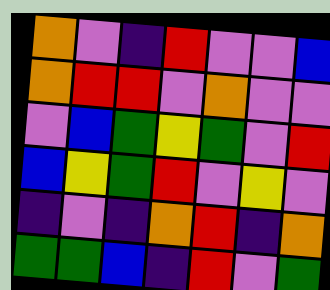[["orange", "violet", "indigo", "red", "violet", "violet", "blue"], ["orange", "red", "red", "violet", "orange", "violet", "violet"], ["violet", "blue", "green", "yellow", "green", "violet", "red"], ["blue", "yellow", "green", "red", "violet", "yellow", "violet"], ["indigo", "violet", "indigo", "orange", "red", "indigo", "orange"], ["green", "green", "blue", "indigo", "red", "violet", "green"]]